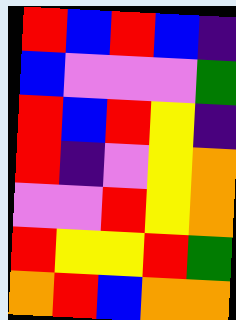[["red", "blue", "red", "blue", "indigo"], ["blue", "violet", "violet", "violet", "green"], ["red", "blue", "red", "yellow", "indigo"], ["red", "indigo", "violet", "yellow", "orange"], ["violet", "violet", "red", "yellow", "orange"], ["red", "yellow", "yellow", "red", "green"], ["orange", "red", "blue", "orange", "orange"]]